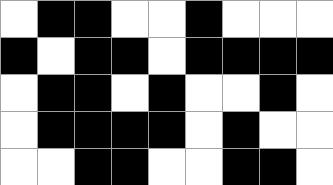[["white", "black", "black", "white", "white", "black", "white", "white", "white"], ["black", "white", "black", "black", "white", "black", "black", "black", "black"], ["white", "black", "black", "white", "black", "white", "white", "black", "white"], ["white", "black", "black", "black", "black", "white", "black", "white", "white"], ["white", "white", "black", "black", "white", "white", "black", "black", "white"]]